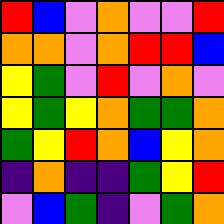[["red", "blue", "violet", "orange", "violet", "violet", "red"], ["orange", "orange", "violet", "orange", "red", "red", "blue"], ["yellow", "green", "violet", "red", "violet", "orange", "violet"], ["yellow", "green", "yellow", "orange", "green", "green", "orange"], ["green", "yellow", "red", "orange", "blue", "yellow", "orange"], ["indigo", "orange", "indigo", "indigo", "green", "yellow", "red"], ["violet", "blue", "green", "indigo", "violet", "green", "orange"]]